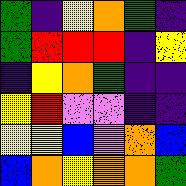[["green", "indigo", "yellow", "orange", "green", "indigo"], ["green", "red", "red", "red", "indigo", "yellow"], ["indigo", "yellow", "orange", "green", "indigo", "indigo"], ["yellow", "red", "violet", "violet", "indigo", "indigo"], ["yellow", "yellow", "blue", "violet", "orange", "blue"], ["blue", "orange", "yellow", "orange", "orange", "green"]]